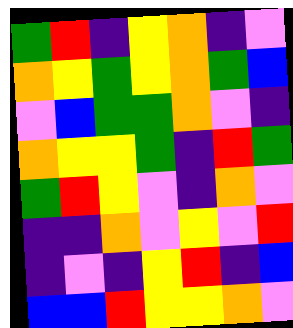[["green", "red", "indigo", "yellow", "orange", "indigo", "violet"], ["orange", "yellow", "green", "yellow", "orange", "green", "blue"], ["violet", "blue", "green", "green", "orange", "violet", "indigo"], ["orange", "yellow", "yellow", "green", "indigo", "red", "green"], ["green", "red", "yellow", "violet", "indigo", "orange", "violet"], ["indigo", "indigo", "orange", "violet", "yellow", "violet", "red"], ["indigo", "violet", "indigo", "yellow", "red", "indigo", "blue"], ["blue", "blue", "red", "yellow", "yellow", "orange", "violet"]]